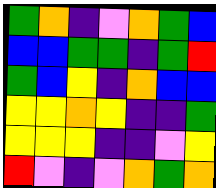[["green", "orange", "indigo", "violet", "orange", "green", "blue"], ["blue", "blue", "green", "green", "indigo", "green", "red"], ["green", "blue", "yellow", "indigo", "orange", "blue", "blue"], ["yellow", "yellow", "orange", "yellow", "indigo", "indigo", "green"], ["yellow", "yellow", "yellow", "indigo", "indigo", "violet", "yellow"], ["red", "violet", "indigo", "violet", "orange", "green", "orange"]]